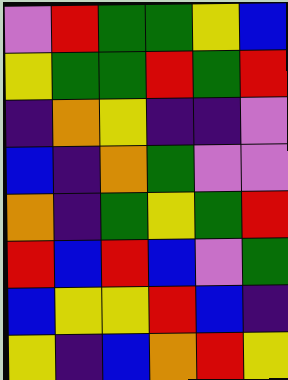[["violet", "red", "green", "green", "yellow", "blue"], ["yellow", "green", "green", "red", "green", "red"], ["indigo", "orange", "yellow", "indigo", "indigo", "violet"], ["blue", "indigo", "orange", "green", "violet", "violet"], ["orange", "indigo", "green", "yellow", "green", "red"], ["red", "blue", "red", "blue", "violet", "green"], ["blue", "yellow", "yellow", "red", "blue", "indigo"], ["yellow", "indigo", "blue", "orange", "red", "yellow"]]